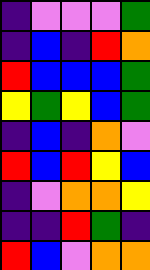[["indigo", "violet", "violet", "violet", "green"], ["indigo", "blue", "indigo", "red", "orange"], ["red", "blue", "blue", "blue", "green"], ["yellow", "green", "yellow", "blue", "green"], ["indigo", "blue", "indigo", "orange", "violet"], ["red", "blue", "red", "yellow", "blue"], ["indigo", "violet", "orange", "orange", "yellow"], ["indigo", "indigo", "red", "green", "indigo"], ["red", "blue", "violet", "orange", "orange"]]